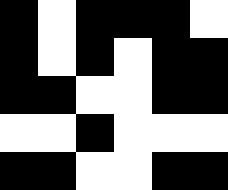[["black", "white", "black", "black", "black", "white"], ["black", "white", "black", "white", "black", "black"], ["black", "black", "white", "white", "black", "black"], ["white", "white", "black", "white", "white", "white"], ["black", "black", "white", "white", "black", "black"]]